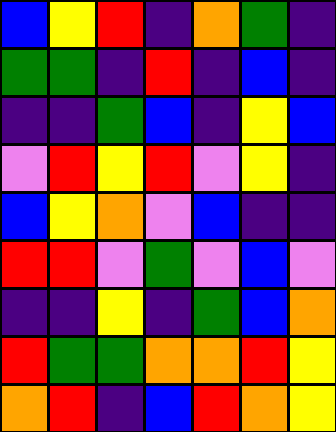[["blue", "yellow", "red", "indigo", "orange", "green", "indigo"], ["green", "green", "indigo", "red", "indigo", "blue", "indigo"], ["indigo", "indigo", "green", "blue", "indigo", "yellow", "blue"], ["violet", "red", "yellow", "red", "violet", "yellow", "indigo"], ["blue", "yellow", "orange", "violet", "blue", "indigo", "indigo"], ["red", "red", "violet", "green", "violet", "blue", "violet"], ["indigo", "indigo", "yellow", "indigo", "green", "blue", "orange"], ["red", "green", "green", "orange", "orange", "red", "yellow"], ["orange", "red", "indigo", "blue", "red", "orange", "yellow"]]